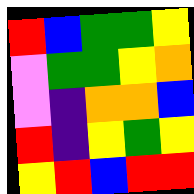[["red", "blue", "green", "green", "yellow"], ["violet", "green", "green", "yellow", "orange"], ["violet", "indigo", "orange", "orange", "blue"], ["red", "indigo", "yellow", "green", "yellow"], ["yellow", "red", "blue", "red", "red"]]